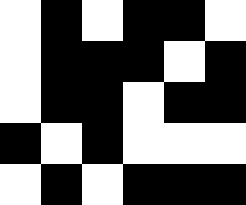[["white", "black", "white", "black", "black", "white"], ["white", "black", "black", "black", "white", "black"], ["white", "black", "black", "white", "black", "black"], ["black", "white", "black", "white", "white", "white"], ["white", "black", "white", "black", "black", "black"]]